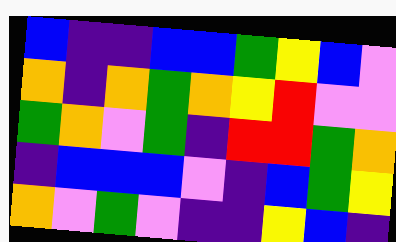[["blue", "indigo", "indigo", "blue", "blue", "green", "yellow", "blue", "violet"], ["orange", "indigo", "orange", "green", "orange", "yellow", "red", "violet", "violet"], ["green", "orange", "violet", "green", "indigo", "red", "red", "green", "orange"], ["indigo", "blue", "blue", "blue", "violet", "indigo", "blue", "green", "yellow"], ["orange", "violet", "green", "violet", "indigo", "indigo", "yellow", "blue", "indigo"]]